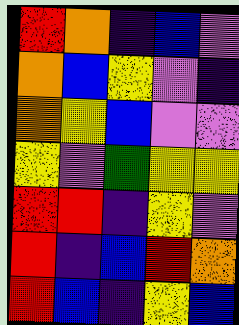[["red", "orange", "indigo", "blue", "violet"], ["orange", "blue", "yellow", "violet", "indigo"], ["orange", "yellow", "blue", "violet", "violet"], ["yellow", "violet", "green", "yellow", "yellow"], ["red", "red", "indigo", "yellow", "violet"], ["red", "indigo", "blue", "red", "orange"], ["red", "blue", "indigo", "yellow", "blue"]]